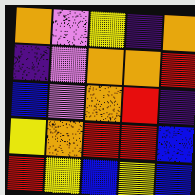[["orange", "violet", "yellow", "indigo", "orange"], ["indigo", "violet", "orange", "orange", "red"], ["blue", "violet", "orange", "red", "indigo"], ["yellow", "orange", "red", "red", "blue"], ["red", "yellow", "blue", "yellow", "blue"]]